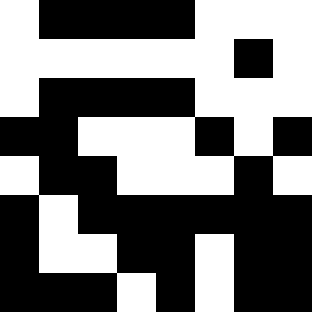[["white", "black", "black", "black", "black", "white", "white", "white"], ["white", "white", "white", "white", "white", "white", "black", "white"], ["white", "black", "black", "black", "black", "white", "white", "white"], ["black", "black", "white", "white", "white", "black", "white", "black"], ["white", "black", "black", "white", "white", "white", "black", "white"], ["black", "white", "black", "black", "black", "black", "black", "black"], ["black", "white", "white", "black", "black", "white", "black", "black"], ["black", "black", "black", "white", "black", "white", "black", "black"]]